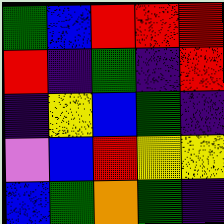[["green", "blue", "red", "red", "red"], ["red", "indigo", "green", "indigo", "red"], ["indigo", "yellow", "blue", "green", "indigo"], ["violet", "blue", "red", "yellow", "yellow"], ["blue", "green", "orange", "green", "indigo"]]